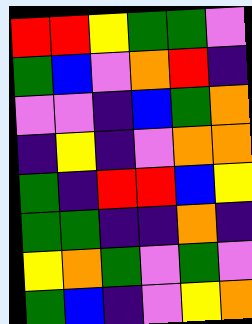[["red", "red", "yellow", "green", "green", "violet"], ["green", "blue", "violet", "orange", "red", "indigo"], ["violet", "violet", "indigo", "blue", "green", "orange"], ["indigo", "yellow", "indigo", "violet", "orange", "orange"], ["green", "indigo", "red", "red", "blue", "yellow"], ["green", "green", "indigo", "indigo", "orange", "indigo"], ["yellow", "orange", "green", "violet", "green", "violet"], ["green", "blue", "indigo", "violet", "yellow", "orange"]]